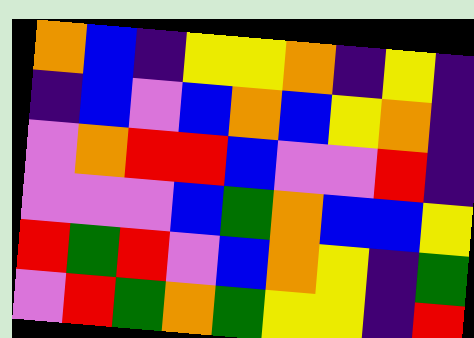[["orange", "blue", "indigo", "yellow", "yellow", "orange", "indigo", "yellow", "indigo"], ["indigo", "blue", "violet", "blue", "orange", "blue", "yellow", "orange", "indigo"], ["violet", "orange", "red", "red", "blue", "violet", "violet", "red", "indigo"], ["violet", "violet", "violet", "blue", "green", "orange", "blue", "blue", "yellow"], ["red", "green", "red", "violet", "blue", "orange", "yellow", "indigo", "green"], ["violet", "red", "green", "orange", "green", "yellow", "yellow", "indigo", "red"]]